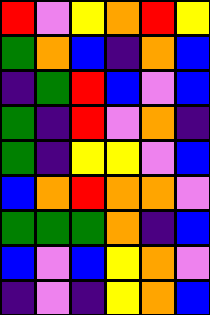[["red", "violet", "yellow", "orange", "red", "yellow"], ["green", "orange", "blue", "indigo", "orange", "blue"], ["indigo", "green", "red", "blue", "violet", "blue"], ["green", "indigo", "red", "violet", "orange", "indigo"], ["green", "indigo", "yellow", "yellow", "violet", "blue"], ["blue", "orange", "red", "orange", "orange", "violet"], ["green", "green", "green", "orange", "indigo", "blue"], ["blue", "violet", "blue", "yellow", "orange", "violet"], ["indigo", "violet", "indigo", "yellow", "orange", "blue"]]